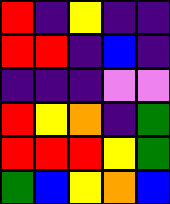[["red", "indigo", "yellow", "indigo", "indigo"], ["red", "red", "indigo", "blue", "indigo"], ["indigo", "indigo", "indigo", "violet", "violet"], ["red", "yellow", "orange", "indigo", "green"], ["red", "red", "red", "yellow", "green"], ["green", "blue", "yellow", "orange", "blue"]]